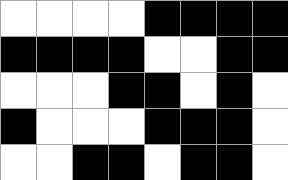[["white", "white", "white", "white", "black", "black", "black", "black"], ["black", "black", "black", "black", "white", "white", "black", "black"], ["white", "white", "white", "black", "black", "white", "black", "white"], ["black", "white", "white", "white", "black", "black", "black", "white"], ["white", "white", "black", "black", "white", "black", "black", "white"]]